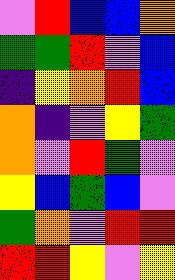[["violet", "red", "blue", "blue", "orange"], ["green", "green", "red", "violet", "blue"], ["indigo", "yellow", "orange", "red", "blue"], ["orange", "indigo", "violet", "yellow", "green"], ["orange", "violet", "red", "green", "violet"], ["yellow", "blue", "green", "blue", "violet"], ["green", "orange", "violet", "red", "red"], ["red", "red", "yellow", "violet", "yellow"]]